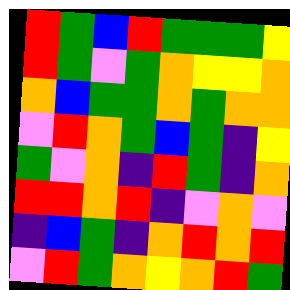[["red", "green", "blue", "red", "green", "green", "green", "yellow"], ["red", "green", "violet", "green", "orange", "yellow", "yellow", "orange"], ["orange", "blue", "green", "green", "orange", "green", "orange", "orange"], ["violet", "red", "orange", "green", "blue", "green", "indigo", "yellow"], ["green", "violet", "orange", "indigo", "red", "green", "indigo", "orange"], ["red", "red", "orange", "red", "indigo", "violet", "orange", "violet"], ["indigo", "blue", "green", "indigo", "orange", "red", "orange", "red"], ["violet", "red", "green", "orange", "yellow", "orange", "red", "green"]]